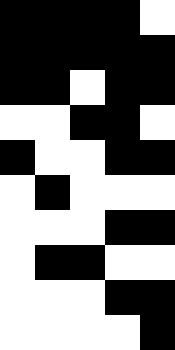[["black", "black", "black", "black", "white"], ["black", "black", "black", "black", "black"], ["black", "black", "white", "black", "black"], ["white", "white", "black", "black", "white"], ["black", "white", "white", "black", "black"], ["white", "black", "white", "white", "white"], ["white", "white", "white", "black", "black"], ["white", "black", "black", "white", "white"], ["white", "white", "white", "black", "black"], ["white", "white", "white", "white", "black"]]